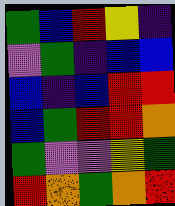[["green", "blue", "red", "yellow", "indigo"], ["violet", "green", "indigo", "blue", "blue"], ["blue", "indigo", "blue", "red", "red"], ["blue", "green", "red", "red", "orange"], ["green", "violet", "violet", "yellow", "green"], ["red", "orange", "green", "orange", "red"]]